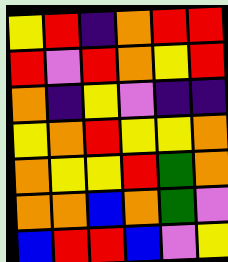[["yellow", "red", "indigo", "orange", "red", "red"], ["red", "violet", "red", "orange", "yellow", "red"], ["orange", "indigo", "yellow", "violet", "indigo", "indigo"], ["yellow", "orange", "red", "yellow", "yellow", "orange"], ["orange", "yellow", "yellow", "red", "green", "orange"], ["orange", "orange", "blue", "orange", "green", "violet"], ["blue", "red", "red", "blue", "violet", "yellow"]]